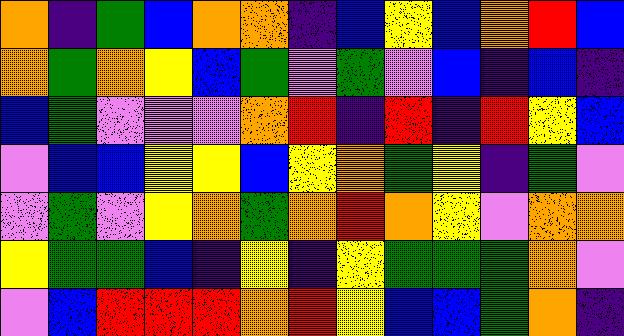[["orange", "indigo", "green", "blue", "orange", "orange", "indigo", "blue", "yellow", "blue", "orange", "red", "blue"], ["orange", "green", "orange", "yellow", "blue", "green", "violet", "green", "violet", "blue", "indigo", "blue", "indigo"], ["blue", "green", "violet", "violet", "violet", "orange", "red", "indigo", "red", "indigo", "red", "yellow", "blue"], ["violet", "blue", "blue", "yellow", "yellow", "blue", "yellow", "orange", "green", "yellow", "indigo", "green", "violet"], ["violet", "green", "violet", "yellow", "orange", "green", "orange", "red", "orange", "yellow", "violet", "orange", "orange"], ["yellow", "green", "green", "blue", "indigo", "yellow", "indigo", "yellow", "green", "green", "green", "orange", "violet"], ["violet", "blue", "red", "red", "red", "orange", "red", "yellow", "blue", "blue", "green", "orange", "indigo"]]